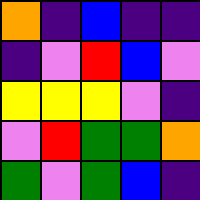[["orange", "indigo", "blue", "indigo", "indigo"], ["indigo", "violet", "red", "blue", "violet"], ["yellow", "yellow", "yellow", "violet", "indigo"], ["violet", "red", "green", "green", "orange"], ["green", "violet", "green", "blue", "indigo"]]